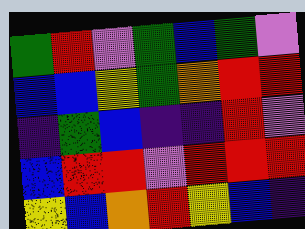[["green", "red", "violet", "green", "blue", "green", "violet"], ["blue", "blue", "yellow", "green", "orange", "red", "red"], ["indigo", "green", "blue", "indigo", "indigo", "red", "violet"], ["blue", "red", "red", "violet", "red", "red", "red"], ["yellow", "blue", "orange", "red", "yellow", "blue", "indigo"]]